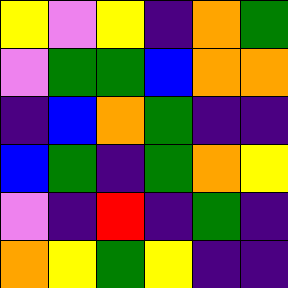[["yellow", "violet", "yellow", "indigo", "orange", "green"], ["violet", "green", "green", "blue", "orange", "orange"], ["indigo", "blue", "orange", "green", "indigo", "indigo"], ["blue", "green", "indigo", "green", "orange", "yellow"], ["violet", "indigo", "red", "indigo", "green", "indigo"], ["orange", "yellow", "green", "yellow", "indigo", "indigo"]]